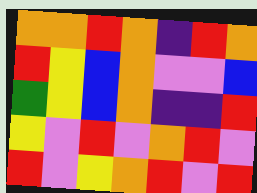[["orange", "orange", "red", "orange", "indigo", "red", "orange"], ["red", "yellow", "blue", "orange", "violet", "violet", "blue"], ["green", "yellow", "blue", "orange", "indigo", "indigo", "red"], ["yellow", "violet", "red", "violet", "orange", "red", "violet"], ["red", "violet", "yellow", "orange", "red", "violet", "red"]]